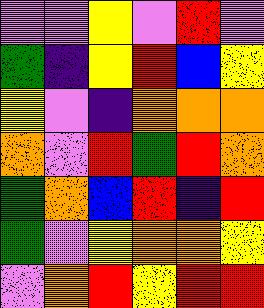[["violet", "violet", "yellow", "violet", "red", "violet"], ["green", "indigo", "yellow", "red", "blue", "yellow"], ["yellow", "violet", "indigo", "orange", "orange", "orange"], ["orange", "violet", "red", "green", "red", "orange"], ["green", "orange", "blue", "red", "indigo", "red"], ["green", "violet", "yellow", "orange", "orange", "yellow"], ["violet", "orange", "red", "yellow", "red", "red"]]